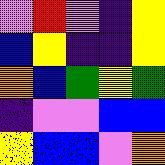[["violet", "red", "violet", "indigo", "yellow"], ["blue", "yellow", "indigo", "indigo", "yellow"], ["orange", "blue", "green", "yellow", "green"], ["indigo", "violet", "violet", "blue", "blue"], ["yellow", "blue", "blue", "violet", "orange"]]